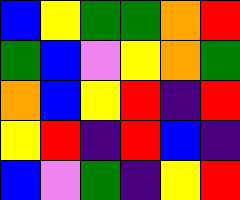[["blue", "yellow", "green", "green", "orange", "red"], ["green", "blue", "violet", "yellow", "orange", "green"], ["orange", "blue", "yellow", "red", "indigo", "red"], ["yellow", "red", "indigo", "red", "blue", "indigo"], ["blue", "violet", "green", "indigo", "yellow", "red"]]